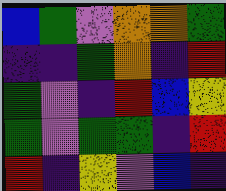[["blue", "green", "violet", "orange", "orange", "green"], ["indigo", "indigo", "green", "orange", "indigo", "red"], ["green", "violet", "indigo", "red", "blue", "yellow"], ["green", "violet", "green", "green", "indigo", "red"], ["red", "indigo", "yellow", "violet", "blue", "indigo"]]